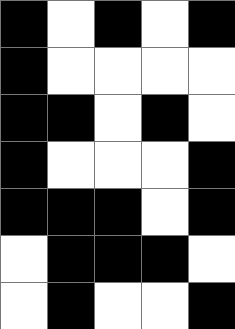[["black", "white", "black", "white", "black"], ["black", "white", "white", "white", "white"], ["black", "black", "white", "black", "white"], ["black", "white", "white", "white", "black"], ["black", "black", "black", "white", "black"], ["white", "black", "black", "black", "white"], ["white", "black", "white", "white", "black"]]